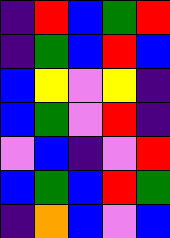[["indigo", "red", "blue", "green", "red"], ["indigo", "green", "blue", "red", "blue"], ["blue", "yellow", "violet", "yellow", "indigo"], ["blue", "green", "violet", "red", "indigo"], ["violet", "blue", "indigo", "violet", "red"], ["blue", "green", "blue", "red", "green"], ["indigo", "orange", "blue", "violet", "blue"]]